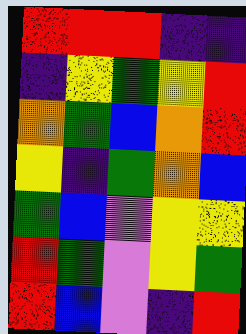[["red", "red", "red", "indigo", "indigo"], ["indigo", "yellow", "green", "yellow", "red"], ["orange", "green", "blue", "orange", "red"], ["yellow", "indigo", "green", "orange", "blue"], ["green", "blue", "violet", "yellow", "yellow"], ["red", "green", "violet", "yellow", "green"], ["red", "blue", "violet", "indigo", "red"]]